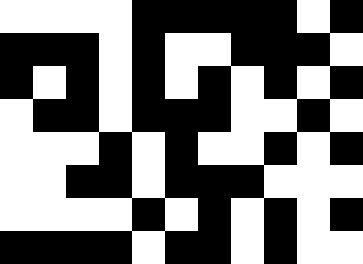[["white", "white", "white", "white", "black", "black", "black", "black", "black", "white", "black"], ["black", "black", "black", "white", "black", "white", "white", "black", "black", "black", "white"], ["black", "white", "black", "white", "black", "white", "black", "white", "black", "white", "black"], ["white", "black", "black", "white", "black", "black", "black", "white", "white", "black", "white"], ["white", "white", "white", "black", "white", "black", "white", "white", "black", "white", "black"], ["white", "white", "black", "black", "white", "black", "black", "black", "white", "white", "white"], ["white", "white", "white", "white", "black", "white", "black", "white", "black", "white", "black"], ["black", "black", "black", "black", "white", "black", "black", "white", "black", "white", "white"]]